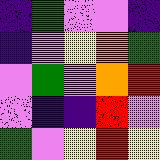[["indigo", "green", "violet", "violet", "indigo"], ["indigo", "violet", "yellow", "orange", "green"], ["violet", "green", "violet", "orange", "red"], ["violet", "indigo", "indigo", "red", "violet"], ["green", "violet", "yellow", "red", "yellow"]]